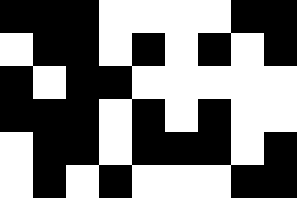[["black", "black", "black", "white", "white", "white", "white", "black", "black"], ["white", "black", "black", "white", "black", "white", "black", "white", "black"], ["black", "white", "black", "black", "white", "white", "white", "white", "white"], ["black", "black", "black", "white", "black", "white", "black", "white", "white"], ["white", "black", "black", "white", "black", "black", "black", "white", "black"], ["white", "black", "white", "black", "white", "white", "white", "black", "black"]]